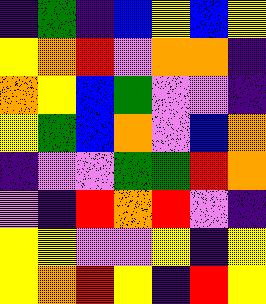[["indigo", "green", "indigo", "blue", "yellow", "blue", "yellow"], ["yellow", "orange", "red", "violet", "orange", "orange", "indigo"], ["orange", "yellow", "blue", "green", "violet", "violet", "indigo"], ["yellow", "green", "blue", "orange", "violet", "blue", "orange"], ["indigo", "violet", "violet", "green", "green", "red", "orange"], ["violet", "indigo", "red", "orange", "red", "violet", "indigo"], ["yellow", "yellow", "violet", "violet", "yellow", "indigo", "yellow"], ["yellow", "orange", "red", "yellow", "indigo", "red", "yellow"]]